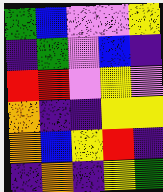[["green", "blue", "violet", "violet", "yellow"], ["indigo", "green", "violet", "blue", "indigo"], ["red", "red", "violet", "yellow", "violet"], ["orange", "indigo", "indigo", "yellow", "yellow"], ["orange", "blue", "yellow", "red", "indigo"], ["indigo", "orange", "indigo", "yellow", "green"]]